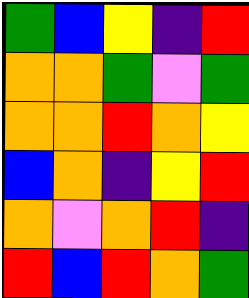[["green", "blue", "yellow", "indigo", "red"], ["orange", "orange", "green", "violet", "green"], ["orange", "orange", "red", "orange", "yellow"], ["blue", "orange", "indigo", "yellow", "red"], ["orange", "violet", "orange", "red", "indigo"], ["red", "blue", "red", "orange", "green"]]